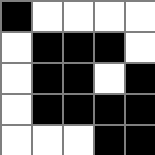[["black", "white", "white", "white", "white"], ["white", "black", "black", "black", "white"], ["white", "black", "black", "white", "black"], ["white", "black", "black", "black", "black"], ["white", "white", "white", "black", "black"]]